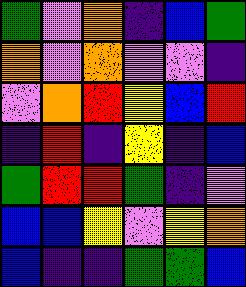[["green", "violet", "orange", "indigo", "blue", "green"], ["orange", "violet", "orange", "violet", "violet", "indigo"], ["violet", "orange", "red", "yellow", "blue", "red"], ["indigo", "red", "indigo", "yellow", "indigo", "blue"], ["green", "red", "red", "green", "indigo", "violet"], ["blue", "blue", "yellow", "violet", "yellow", "orange"], ["blue", "indigo", "indigo", "green", "green", "blue"]]